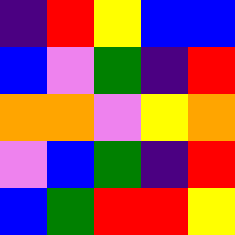[["indigo", "red", "yellow", "blue", "blue"], ["blue", "violet", "green", "indigo", "red"], ["orange", "orange", "violet", "yellow", "orange"], ["violet", "blue", "green", "indigo", "red"], ["blue", "green", "red", "red", "yellow"]]